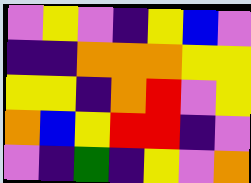[["violet", "yellow", "violet", "indigo", "yellow", "blue", "violet"], ["indigo", "indigo", "orange", "orange", "orange", "yellow", "yellow"], ["yellow", "yellow", "indigo", "orange", "red", "violet", "yellow"], ["orange", "blue", "yellow", "red", "red", "indigo", "violet"], ["violet", "indigo", "green", "indigo", "yellow", "violet", "orange"]]